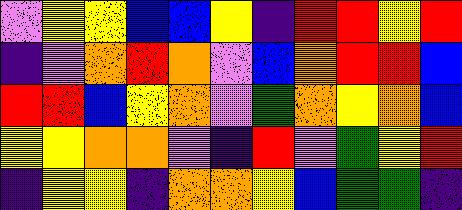[["violet", "yellow", "yellow", "blue", "blue", "yellow", "indigo", "red", "red", "yellow", "red"], ["indigo", "violet", "orange", "red", "orange", "violet", "blue", "orange", "red", "red", "blue"], ["red", "red", "blue", "yellow", "orange", "violet", "green", "orange", "yellow", "orange", "blue"], ["yellow", "yellow", "orange", "orange", "violet", "indigo", "red", "violet", "green", "yellow", "red"], ["indigo", "yellow", "yellow", "indigo", "orange", "orange", "yellow", "blue", "green", "green", "indigo"]]